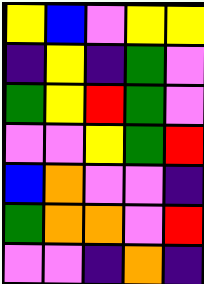[["yellow", "blue", "violet", "yellow", "yellow"], ["indigo", "yellow", "indigo", "green", "violet"], ["green", "yellow", "red", "green", "violet"], ["violet", "violet", "yellow", "green", "red"], ["blue", "orange", "violet", "violet", "indigo"], ["green", "orange", "orange", "violet", "red"], ["violet", "violet", "indigo", "orange", "indigo"]]